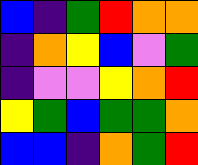[["blue", "indigo", "green", "red", "orange", "orange"], ["indigo", "orange", "yellow", "blue", "violet", "green"], ["indigo", "violet", "violet", "yellow", "orange", "red"], ["yellow", "green", "blue", "green", "green", "orange"], ["blue", "blue", "indigo", "orange", "green", "red"]]